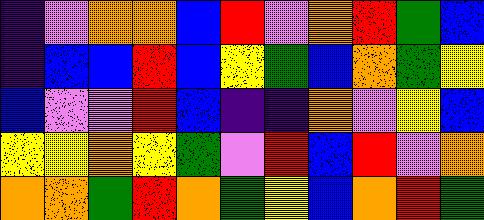[["indigo", "violet", "orange", "orange", "blue", "red", "violet", "orange", "red", "green", "blue"], ["indigo", "blue", "blue", "red", "blue", "yellow", "green", "blue", "orange", "green", "yellow"], ["blue", "violet", "violet", "red", "blue", "indigo", "indigo", "orange", "violet", "yellow", "blue"], ["yellow", "yellow", "orange", "yellow", "green", "violet", "red", "blue", "red", "violet", "orange"], ["orange", "orange", "green", "red", "orange", "green", "yellow", "blue", "orange", "red", "green"]]